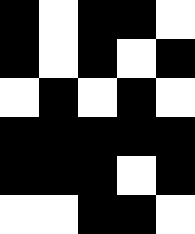[["black", "white", "black", "black", "white"], ["black", "white", "black", "white", "black"], ["white", "black", "white", "black", "white"], ["black", "black", "black", "black", "black"], ["black", "black", "black", "white", "black"], ["white", "white", "black", "black", "white"]]